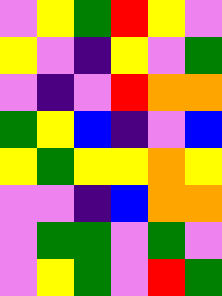[["violet", "yellow", "green", "red", "yellow", "violet"], ["yellow", "violet", "indigo", "yellow", "violet", "green"], ["violet", "indigo", "violet", "red", "orange", "orange"], ["green", "yellow", "blue", "indigo", "violet", "blue"], ["yellow", "green", "yellow", "yellow", "orange", "yellow"], ["violet", "violet", "indigo", "blue", "orange", "orange"], ["violet", "green", "green", "violet", "green", "violet"], ["violet", "yellow", "green", "violet", "red", "green"]]